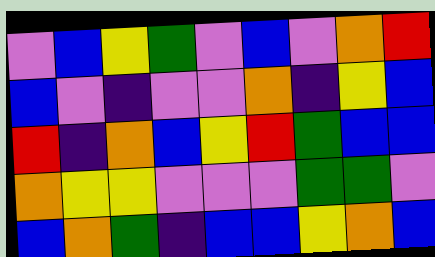[["violet", "blue", "yellow", "green", "violet", "blue", "violet", "orange", "red"], ["blue", "violet", "indigo", "violet", "violet", "orange", "indigo", "yellow", "blue"], ["red", "indigo", "orange", "blue", "yellow", "red", "green", "blue", "blue"], ["orange", "yellow", "yellow", "violet", "violet", "violet", "green", "green", "violet"], ["blue", "orange", "green", "indigo", "blue", "blue", "yellow", "orange", "blue"]]